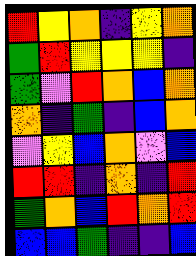[["red", "yellow", "orange", "indigo", "yellow", "orange"], ["green", "red", "yellow", "yellow", "yellow", "indigo"], ["green", "violet", "red", "orange", "blue", "orange"], ["orange", "indigo", "green", "indigo", "blue", "orange"], ["violet", "yellow", "blue", "orange", "violet", "blue"], ["red", "red", "indigo", "orange", "indigo", "red"], ["green", "orange", "blue", "red", "orange", "red"], ["blue", "blue", "green", "indigo", "indigo", "blue"]]